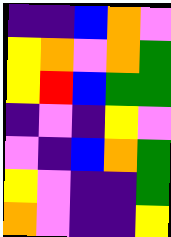[["indigo", "indigo", "blue", "orange", "violet"], ["yellow", "orange", "violet", "orange", "green"], ["yellow", "red", "blue", "green", "green"], ["indigo", "violet", "indigo", "yellow", "violet"], ["violet", "indigo", "blue", "orange", "green"], ["yellow", "violet", "indigo", "indigo", "green"], ["orange", "violet", "indigo", "indigo", "yellow"]]